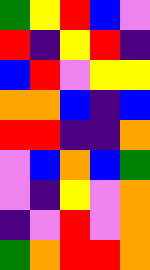[["green", "yellow", "red", "blue", "violet"], ["red", "indigo", "yellow", "red", "indigo"], ["blue", "red", "violet", "yellow", "yellow"], ["orange", "orange", "blue", "indigo", "blue"], ["red", "red", "indigo", "indigo", "orange"], ["violet", "blue", "orange", "blue", "green"], ["violet", "indigo", "yellow", "violet", "orange"], ["indigo", "violet", "red", "violet", "orange"], ["green", "orange", "red", "red", "orange"]]